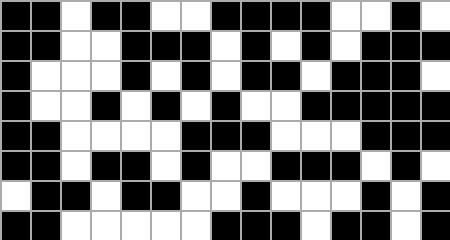[["black", "black", "white", "black", "black", "white", "white", "black", "black", "black", "black", "white", "white", "black", "white"], ["black", "black", "white", "white", "black", "black", "black", "white", "black", "white", "black", "white", "black", "black", "black"], ["black", "white", "white", "white", "black", "white", "black", "white", "black", "black", "white", "black", "black", "black", "white"], ["black", "white", "white", "black", "white", "black", "white", "black", "white", "white", "black", "black", "black", "black", "black"], ["black", "black", "white", "white", "white", "white", "black", "black", "black", "white", "white", "white", "black", "black", "black"], ["black", "black", "white", "black", "black", "white", "black", "white", "white", "black", "black", "black", "white", "black", "white"], ["white", "black", "black", "white", "black", "black", "white", "white", "black", "white", "white", "white", "black", "white", "black"], ["black", "black", "white", "white", "white", "white", "white", "black", "black", "black", "white", "black", "black", "white", "black"]]